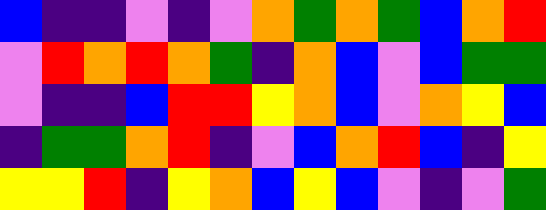[["blue", "indigo", "indigo", "violet", "indigo", "violet", "orange", "green", "orange", "green", "blue", "orange", "red"], ["violet", "red", "orange", "red", "orange", "green", "indigo", "orange", "blue", "violet", "blue", "green", "green"], ["violet", "indigo", "indigo", "blue", "red", "red", "yellow", "orange", "blue", "violet", "orange", "yellow", "blue"], ["indigo", "green", "green", "orange", "red", "indigo", "violet", "blue", "orange", "red", "blue", "indigo", "yellow"], ["yellow", "yellow", "red", "indigo", "yellow", "orange", "blue", "yellow", "blue", "violet", "indigo", "violet", "green"]]